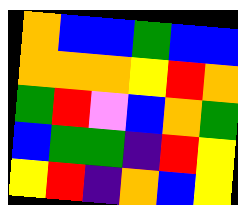[["orange", "blue", "blue", "green", "blue", "blue"], ["orange", "orange", "orange", "yellow", "red", "orange"], ["green", "red", "violet", "blue", "orange", "green"], ["blue", "green", "green", "indigo", "red", "yellow"], ["yellow", "red", "indigo", "orange", "blue", "yellow"]]